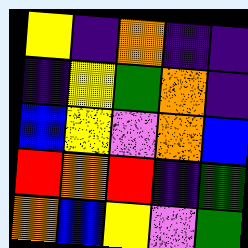[["yellow", "indigo", "orange", "indigo", "indigo"], ["indigo", "yellow", "green", "orange", "indigo"], ["blue", "yellow", "violet", "orange", "blue"], ["red", "orange", "red", "indigo", "green"], ["orange", "blue", "yellow", "violet", "green"]]